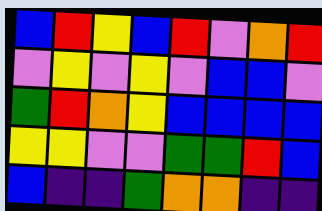[["blue", "red", "yellow", "blue", "red", "violet", "orange", "red"], ["violet", "yellow", "violet", "yellow", "violet", "blue", "blue", "violet"], ["green", "red", "orange", "yellow", "blue", "blue", "blue", "blue"], ["yellow", "yellow", "violet", "violet", "green", "green", "red", "blue"], ["blue", "indigo", "indigo", "green", "orange", "orange", "indigo", "indigo"]]